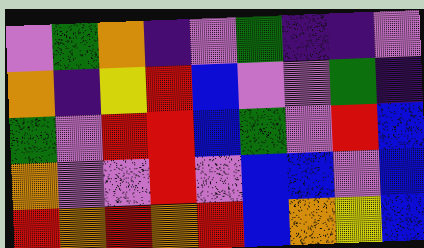[["violet", "green", "orange", "indigo", "violet", "green", "indigo", "indigo", "violet"], ["orange", "indigo", "yellow", "red", "blue", "violet", "violet", "green", "indigo"], ["green", "violet", "red", "red", "blue", "green", "violet", "red", "blue"], ["orange", "violet", "violet", "red", "violet", "blue", "blue", "violet", "blue"], ["red", "orange", "red", "orange", "red", "blue", "orange", "yellow", "blue"]]